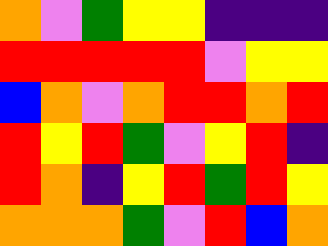[["orange", "violet", "green", "yellow", "yellow", "indigo", "indigo", "indigo"], ["red", "red", "red", "red", "red", "violet", "yellow", "yellow"], ["blue", "orange", "violet", "orange", "red", "red", "orange", "red"], ["red", "yellow", "red", "green", "violet", "yellow", "red", "indigo"], ["red", "orange", "indigo", "yellow", "red", "green", "red", "yellow"], ["orange", "orange", "orange", "green", "violet", "red", "blue", "orange"]]